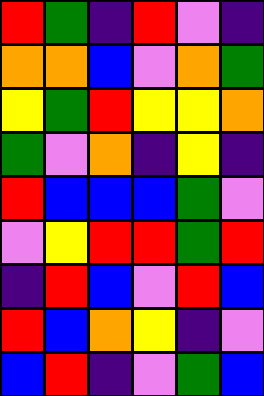[["red", "green", "indigo", "red", "violet", "indigo"], ["orange", "orange", "blue", "violet", "orange", "green"], ["yellow", "green", "red", "yellow", "yellow", "orange"], ["green", "violet", "orange", "indigo", "yellow", "indigo"], ["red", "blue", "blue", "blue", "green", "violet"], ["violet", "yellow", "red", "red", "green", "red"], ["indigo", "red", "blue", "violet", "red", "blue"], ["red", "blue", "orange", "yellow", "indigo", "violet"], ["blue", "red", "indigo", "violet", "green", "blue"]]